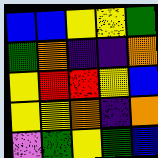[["blue", "blue", "yellow", "yellow", "green"], ["green", "orange", "indigo", "indigo", "orange"], ["yellow", "red", "red", "yellow", "blue"], ["yellow", "yellow", "orange", "indigo", "orange"], ["violet", "green", "yellow", "green", "blue"]]